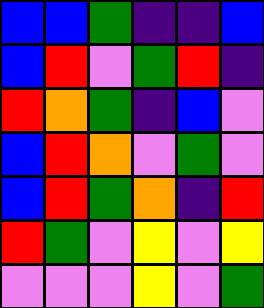[["blue", "blue", "green", "indigo", "indigo", "blue"], ["blue", "red", "violet", "green", "red", "indigo"], ["red", "orange", "green", "indigo", "blue", "violet"], ["blue", "red", "orange", "violet", "green", "violet"], ["blue", "red", "green", "orange", "indigo", "red"], ["red", "green", "violet", "yellow", "violet", "yellow"], ["violet", "violet", "violet", "yellow", "violet", "green"]]